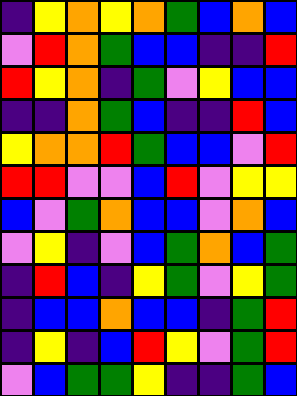[["indigo", "yellow", "orange", "yellow", "orange", "green", "blue", "orange", "blue"], ["violet", "red", "orange", "green", "blue", "blue", "indigo", "indigo", "red"], ["red", "yellow", "orange", "indigo", "green", "violet", "yellow", "blue", "blue"], ["indigo", "indigo", "orange", "green", "blue", "indigo", "indigo", "red", "blue"], ["yellow", "orange", "orange", "red", "green", "blue", "blue", "violet", "red"], ["red", "red", "violet", "violet", "blue", "red", "violet", "yellow", "yellow"], ["blue", "violet", "green", "orange", "blue", "blue", "violet", "orange", "blue"], ["violet", "yellow", "indigo", "violet", "blue", "green", "orange", "blue", "green"], ["indigo", "red", "blue", "indigo", "yellow", "green", "violet", "yellow", "green"], ["indigo", "blue", "blue", "orange", "blue", "blue", "indigo", "green", "red"], ["indigo", "yellow", "indigo", "blue", "red", "yellow", "violet", "green", "red"], ["violet", "blue", "green", "green", "yellow", "indigo", "indigo", "green", "blue"]]